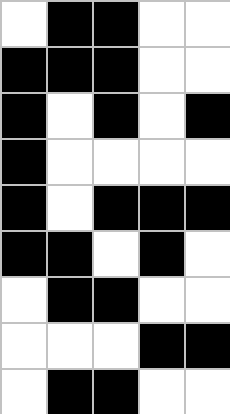[["white", "black", "black", "white", "white"], ["black", "black", "black", "white", "white"], ["black", "white", "black", "white", "black"], ["black", "white", "white", "white", "white"], ["black", "white", "black", "black", "black"], ["black", "black", "white", "black", "white"], ["white", "black", "black", "white", "white"], ["white", "white", "white", "black", "black"], ["white", "black", "black", "white", "white"]]